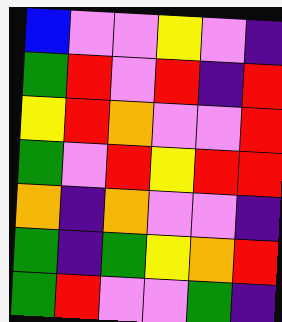[["blue", "violet", "violet", "yellow", "violet", "indigo"], ["green", "red", "violet", "red", "indigo", "red"], ["yellow", "red", "orange", "violet", "violet", "red"], ["green", "violet", "red", "yellow", "red", "red"], ["orange", "indigo", "orange", "violet", "violet", "indigo"], ["green", "indigo", "green", "yellow", "orange", "red"], ["green", "red", "violet", "violet", "green", "indigo"]]